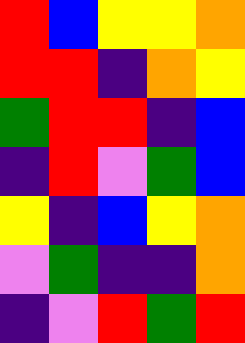[["red", "blue", "yellow", "yellow", "orange"], ["red", "red", "indigo", "orange", "yellow"], ["green", "red", "red", "indigo", "blue"], ["indigo", "red", "violet", "green", "blue"], ["yellow", "indigo", "blue", "yellow", "orange"], ["violet", "green", "indigo", "indigo", "orange"], ["indigo", "violet", "red", "green", "red"]]